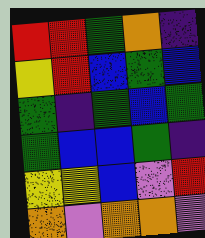[["red", "red", "green", "orange", "indigo"], ["yellow", "red", "blue", "green", "blue"], ["green", "indigo", "green", "blue", "green"], ["green", "blue", "blue", "green", "indigo"], ["yellow", "yellow", "blue", "violet", "red"], ["orange", "violet", "orange", "orange", "violet"]]